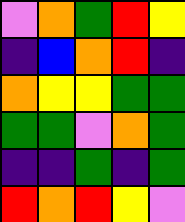[["violet", "orange", "green", "red", "yellow"], ["indigo", "blue", "orange", "red", "indigo"], ["orange", "yellow", "yellow", "green", "green"], ["green", "green", "violet", "orange", "green"], ["indigo", "indigo", "green", "indigo", "green"], ["red", "orange", "red", "yellow", "violet"]]